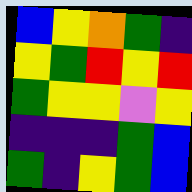[["blue", "yellow", "orange", "green", "indigo"], ["yellow", "green", "red", "yellow", "red"], ["green", "yellow", "yellow", "violet", "yellow"], ["indigo", "indigo", "indigo", "green", "blue"], ["green", "indigo", "yellow", "green", "blue"]]